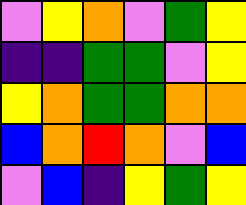[["violet", "yellow", "orange", "violet", "green", "yellow"], ["indigo", "indigo", "green", "green", "violet", "yellow"], ["yellow", "orange", "green", "green", "orange", "orange"], ["blue", "orange", "red", "orange", "violet", "blue"], ["violet", "blue", "indigo", "yellow", "green", "yellow"]]